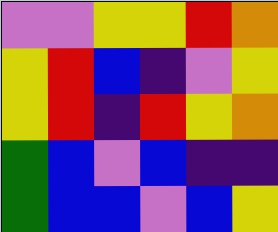[["violet", "violet", "yellow", "yellow", "red", "orange"], ["yellow", "red", "blue", "indigo", "violet", "yellow"], ["yellow", "red", "indigo", "red", "yellow", "orange"], ["green", "blue", "violet", "blue", "indigo", "indigo"], ["green", "blue", "blue", "violet", "blue", "yellow"]]